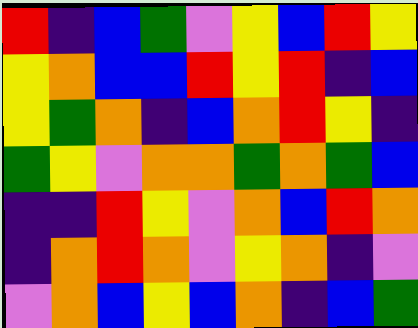[["red", "indigo", "blue", "green", "violet", "yellow", "blue", "red", "yellow"], ["yellow", "orange", "blue", "blue", "red", "yellow", "red", "indigo", "blue"], ["yellow", "green", "orange", "indigo", "blue", "orange", "red", "yellow", "indigo"], ["green", "yellow", "violet", "orange", "orange", "green", "orange", "green", "blue"], ["indigo", "indigo", "red", "yellow", "violet", "orange", "blue", "red", "orange"], ["indigo", "orange", "red", "orange", "violet", "yellow", "orange", "indigo", "violet"], ["violet", "orange", "blue", "yellow", "blue", "orange", "indigo", "blue", "green"]]